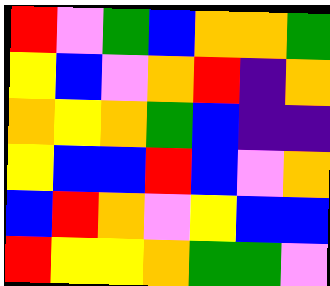[["red", "violet", "green", "blue", "orange", "orange", "green"], ["yellow", "blue", "violet", "orange", "red", "indigo", "orange"], ["orange", "yellow", "orange", "green", "blue", "indigo", "indigo"], ["yellow", "blue", "blue", "red", "blue", "violet", "orange"], ["blue", "red", "orange", "violet", "yellow", "blue", "blue"], ["red", "yellow", "yellow", "orange", "green", "green", "violet"]]